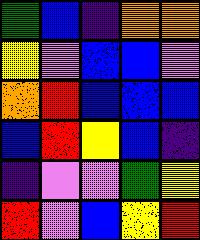[["green", "blue", "indigo", "orange", "orange"], ["yellow", "violet", "blue", "blue", "violet"], ["orange", "red", "blue", "blue", "blue"], ["blue", "red", "yellow", "blue", "indigo"], ["indigo", "violet", "violet", "green", "yellow"], ["red", "violet", "blue", "yellow", "red"]]